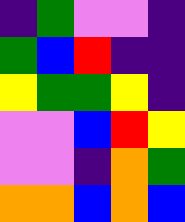[["indigo", "green", "violet", "violet", "indigo"], ["green", "blue", "red", "indigo", "indigo"], ["yellow", "green", "green", "yellow", "indigo"], ["violet", "violet", "blue", "red", "yellow"], ["violet", "violet", "indigo", "orange", "green"], ["orange", "orange", "blue", "orange", "blue"]]